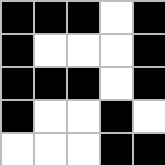[["black", "black", "black", "white", "black"], ["black", "white", "white", "white", "black"], ["black", "black", "black", "white", "black"], ["black", "white", "white", "black", "white"], ["white", "white", "white", "black", "black"]]